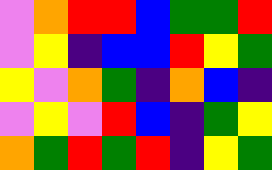[["violet", "orange", "red", "red", "blue", "green", "green", "red"], ["violet", "yellow", "indigo", "blue", "blue", "red", "yellow", "green"], ["yellow", "violet", "orange", "green", "indigo", "orange", "blue", "indigo"], ["violet", "yellow", "violet", "red", "blue", "indigo", "green", "yellow"], ["orange", "green", "red", "green", "red", "indigo", "yellow", "green"]]